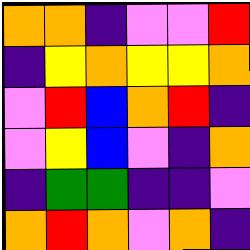[["orange", "orange", "indigo", "violet", "violet", "red"], ["indigo", "yellow", "orange", "yellow", "yellow", "orange"], ["violet", "red", "blue", "orange", "red", "indigo"], ["violet", "yellow", "blue", "violet", "indigo", "orange"], ["indigo", "green", "green", "indigo", "indigo", "violet"], ["orange", "red", "orange", "violet", "orange", "indigo"]]